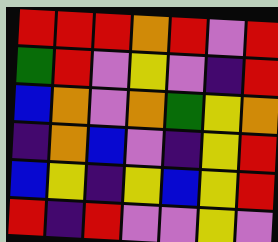[["red", "red", "red", "orange", "red", "violet", "red"], ["green", "red", "violet", "yellow", "violet", "indigo", "red"], ["blue", "orange", "violet", "orange", "green", "yellow", "orange"], ["indigo", "orange", "blue", "violet", "indigo", "yellow", "red"], ["blue", "yellow", "indigo", "yellow", "blue", "yellow", "red"], ["red", "indigo", "red", "violet", "violet", "yellow", "violet"]]